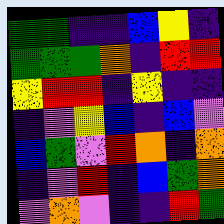[["green", "green", "indigo", "indigo", "blue", "yellow", "indigo"], ["green", "green", "green", "orange", "indigo", "red", "red"], ["yellow", "red", "red", "indigo", "yellow", "indigo", "indigo"], ["indigo", "violet", "yellow", "blue", "indigo", "blue", "violet"], ["blue", "green", "violet", "red", "orange", "indigo", "orange"], ["indigo", "violet", "red", "indigo", "blue", "green", "orange"], ["violet", "orange", "violet", "indigo", "indigo", "red", "green"]]